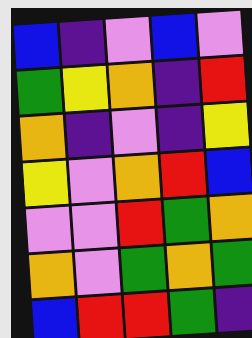[["blue", "indigo", "violet", "blue", "violet"], ["green", "yellow", "orange", "indigo", "red"], ["orange", "indigo", "violet", "indigo", "yellow"], ["yellow", "violet", "orange", "red", "blue"], ["violet", "violet", "red", "green", "orange"], ["orange", "violet", "green", "orange", "green"], ["blue", "red", "red", "green", "indigo"]]